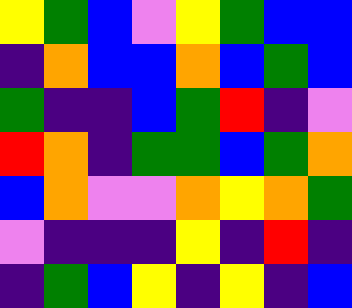[["yellow", "green", "blue", "violet", "yellow", "green", "blue", "blue"], ["indigo", "orange", "blue", "blue", "orange", "blue", "green", "blue"], ["green", "indigo", "indigo", "blue", "green", "red", "indigo", "violet"], ["red", "orange", "indigo", "green", "green", "blue", "green", "orange"], ["blue", "orange", "violet", "violet", "orange", "yellow", "orange", "green"], ["violet", "indigo", "indigo", "indigo", "yellow", "indigo", "red", "indigo"], ["indigo", "green", "blue", "yellow", "indigo", "yellow", "indigo", "blue"]]